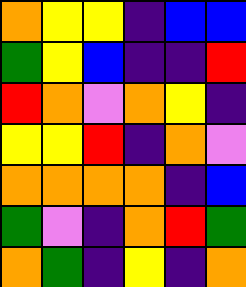[["orange", "yellow", "yellow", "indigo", "blue", "blue"], ["green", "yellow", "blue", "indigo", "indigo", "red"], ["red", "orange", "violet", "orange", "yellow", "indigo"], ["yellow", "yellow", "red", "indigo", "orange", "violet"], ["orange", "orange", "orange", "orange", "indigo", "blue"], ["green", "violet", "indigo", "orange", "red", "green"], ["orange", "green", "indigo", "yellow", "indigo", "orange"]]